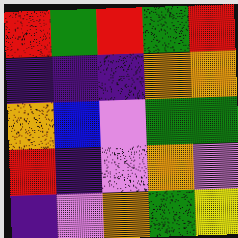[["red", "green", "red", "green", "red"], ["indigo", "indigo", "indigo", "orange", "orange"], ["orange", "blue", "violet", "green", "green"], ["red", "indigo", "violet", "orange", "violet"], ["indigo", "violet", "orange", "green", "yellow"]]